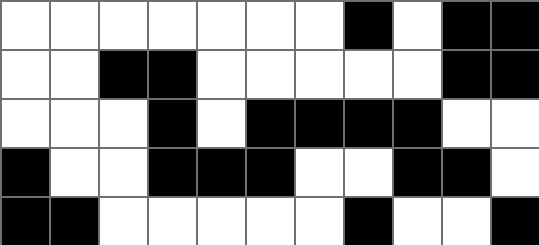[["white", "white", "white", "white", "white", "white", "white", "black", "white", "black", "black"], ["white", "white", "black", "black", "white", "white", "white", "white", "white", "black", "black"], ["white", "white", "white", "black", "white", "black", "black", "black", "black", "white", "white"], ["black", "white", "white", "black", "black", "black", "white", "white", "black", "black", "white"], ["black", "black", "white", "white", "white", "white", "white", "black", "white", "white", "black"]]